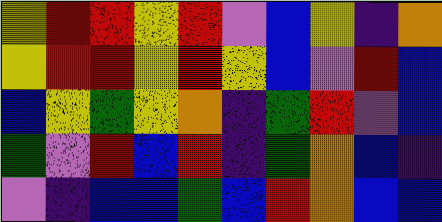[["yellow", "red", "red", "yellow", "red", "violet", "blue", "yellow", "indigo", "orange"], ["yellow", "red", "red", "yellow", "red", "yellow", "blue", "violet", "red", "blue"], ["blue", "yellow", "green", "yellow", "orange", "indigo", "green", "red", "violet", "blue"], ["green", "violet", "red", "blue", "red", "indigo", "green", "orange", "blue", "indigo"], ["violet", "indigo", "blue", "blue", "green", "blue", "red", "orange", "blue", "blue"]]